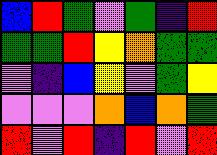[["blue", "red", "green", "violet", "green", "indigo", "red"], ["green", "green", "red", "yellow", "orange", "green", "green"], ["violet", "indigo", "blue", "yellow", "violet", "green", "yellow"], ["violet", "violet", "violet", "orange", "blue", "orange", "green"], ["red", "violet", "red", "indigo", "red", "violet", "red"]]